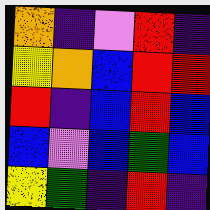[["orange", "indigo", "violet", "red", "indigo"], ["yellow", "orange", "blue", "red", "red"], ["red", "indigo", "blue", "red", "blue"], ["blue", "violet", "blue", "green", "blue"], ["yellow", "green", "indigo", "red", "indigo"]]